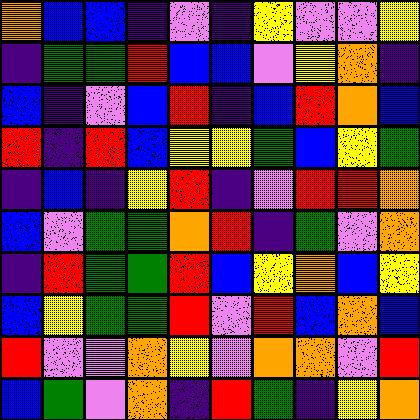[["orange", "blue", "blue", "indigo", "violet", "indigo", "yellow", "violet", "violet", "yellow"], ["indigo", "green", "green", "red", "blue", "blue", "violet", "yellow", "orange", "indigo"], ["blue", "indigo", "violet", "blue", "red", "indigo", "blue", "red", "orange", "blue"], ["red", "indigo", "red", "blue", "yellow", "yellow", "green", "blue", "yellow", "green"], ["indigo", "blue", "indigo", "yellow", "red", "indigo", "violet", "red", "red", "orange"], ["blue", "violet", "green", "green", "orange", "red", "indigo", "green", "violet", "orange"], ["indigo", "red", "green", "green", "red", "blue", "yellow", "orange", "blue", "yellow"], ["blue", "yellow", "green", "green", "red", "violet", "red", "blue", "orange", "blue"], ["red", "violet", "violet", "orange", "yellow", "violet", "orange", "orange", "violet", "red"], ["blue", "green", "violet", "orange", "indigo", "red", "green", "indigo", "yellow", "orange"]]